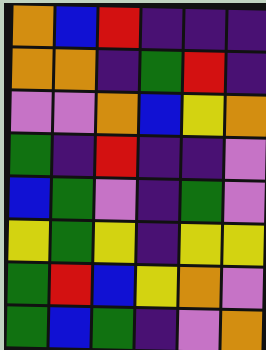[["orange", "blue", "red", "indigo", "indigo", "indigo"], ["orange", "orange", "indigo", "green", "red", "indigo"], ["violet", "violet", "orange", "blue", "yellow", "orange"], ["green", "indigo", "red", "indigo", "indigo", "violet"], ["blue", "green", "violet", "indigo", "green", "violet"], ["yellow", "green", "yellow", "indigo", "yellow", "yellow"], ["green", "red", "blue", "yellow", "orange", "violet"], ["green", "blue", "green", "indigo", "violet", "orange"]]